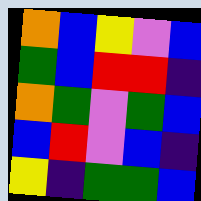[["orange", "blue", "yellow", "violet", "blue"], ["green", "blue", "red", "red", "indigo"], ["orange", "green", "violet", "green", "blue"], ["blue", "red", "violet", "blue", "indigo"], ["yellow", "indigo", "green", "green", "blue"]]